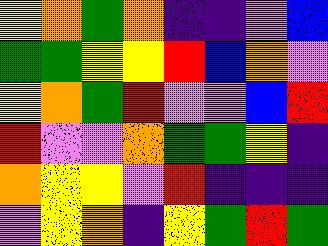[["yellow", "orange", "green", "orange", "indigo", "indigo", "violet", "blue"], ["green", "green", "yellow", "yellow", "red", "blue", "orange", "violet"], ["yellow", "orange", "green", "red", "violet", "violet", "blue", "red"], ["red", "violet", "violet", "orange", "green", "green", "yellow", "indigo"], ["orange", "yellow", "yellow", "violet", "red", "indigo", "indigo", "indigo"], ["violet", "yellow", "orange", "indigo", "yellow", "green", "red", "green"]]